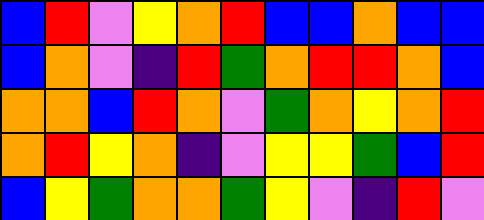[["blue", "red", "violet", "yellow", "orange", "red", "blue", "blue", "orange", "blue", "blue"], ["blue", "orange", "violet", "indigo", "red", "green", "orange", "red", "red", "orange", "blue"], ["orange", "orange", "blue", "red", "orange", "violet", "green", "orange", "yellow", "orange", "red"], ["orange", "red", "yellow", "orange", "indigo", "violet", "yellow", "yellow", "green", "blue", "red"], ["blue", "yellow", "green", "orange", "orange", "green", "yellow", "violet", "indigo", "red", "violet"]]